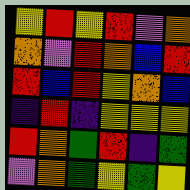[["yellow", "red", "yellow", "red", "violet", "orange"], ["orange", "violet", "red", "orange", "blue", "red"], ["red", "blue", "red", "yellow", "orange", "blue"], ["indigo", "red", "indigo", "yellow", "yellow", "yellow"], ["red", "orange", "green", "red", "indigo", "green"], ["violet", "orange", "green", "yellow", "green", "yellow"]]